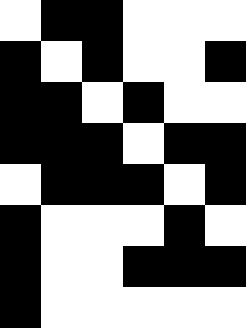[["white", "black", "black", "white", "white", "white"], ["black", "white", "black", "white", "white", "black"], ["black", "black", "white", "black", "white", "white"], ["black", "black", "black", "white", "black", "black"], ["white", "black", "black", "black", "white", "black"], ["black", "white", "white", "white", "black", "white"], ["black", "white", "white", "black", "black", "black"], ["black", "white", "white", "white", "white", "white"]]